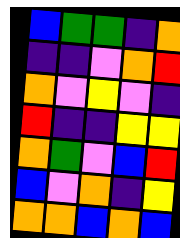[["blue", "green", "green", "indigo", "orange"], ["indigo", "indigo", "violet", "orange", "red"], ["orange", "violet", "yellow", "violet", "indigo"], ["red", "indigo", "indigo", "yellow", "yellow"], ["orange", "green", "violet", "blue", "red"], ["blue", "violet", "orange", "indigo", "yellow"], ["orange", "orange", "blue", "orange", "blue"]]